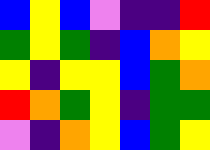[["blue", "yellow", "blue", "violet", "indigo", "indigo", "red"], ["green", "yellow", "green", "indigo", "blue", "orange", "yellow"], ["yellow", "indigo", "yellow", "yellow", "blue", "green", "orange"], ["red", "orange", "green", "yellow", "indigo", "green", "green"], ["violet", "indigo", "orange", "yellow", "blue", "green", "yellow"]]